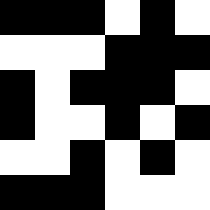[["black", "black", "black", "white", "black", "white"], ["white", "white", "white", "black", "black", "black"], ["black", "white", "black", "black", "black", "white"], ["black", "white", "white", "black", "white", "black"], ["white", "white", "black", "white", "black", "white"], ["black", "black", "black", "white", "white", "white"]]